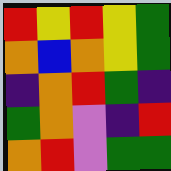[["red", "yellow", "red", "yellow", "green"], ["orange", "blue", "orange", "yellow", "green"], ["indigo", "orange", "red", "green", "indigo"], ["green", "orange", "violet", "indigo", "red"], ["orange", "red", "violet", "green", "green"]]